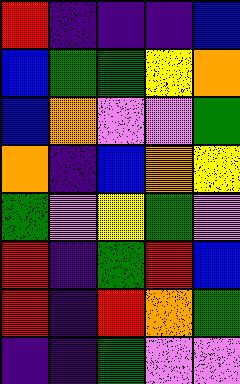[["red", "indigo", "indigo", "indigo", "blue"], ["blue", "green", "green", "yellow", "orange"], ["blue", "orange", "violet", "violet", "green"], ["orange", "indigo", "blue", "orange", "yellow"], ["green", "violet", "yellow", "green", "violet"], ["red", "indigo", "green", "red", "blue"], ["red", "indigo", "red", "orange", "green"], ["indigo", "indigo", "green", "violet", "violet"]]